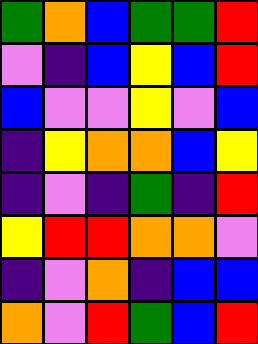[["green", "orange", "blue", "green", "green", "red"], ["violet", "indigo", "blue", "yellow", "blue", "red"], ["blue", "violet", "violet", "yellow", "violet", "blue"], ["indigo", "yellow", "orange", "orange", "blue", "yellow"], ["indigo", "violet", "indigo", "green", "indigo", "red"], ["yellow", "red", "red", "orange", "orange", "violet"], ["indigo", "violet", "orange", "indigo", "blue", "blue"], ["orange", "violet", "red", "green", "blue", "red"]]